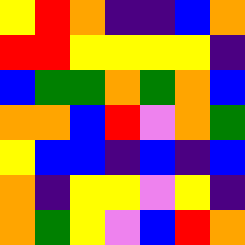[["yellow", "red", "orange", "indigo", "indigo", "blue", "orange"], ["red", "red", "yellow", "yellow", "yellow", "yellow", "indigo"], ["blue", "green", "green", "orange", "green", "orange", "blue"], ["orange", "orange", "blue", "red", "violet", "orange", "green"], ["yellow", "blue", "blue", "indigo", "blue", "indigo", "blue"], ["orange", "indigo", "yellow", "yellow", "violet", "yellow", "indigo"], ["orange", "green", "yellow", "violet", "blue", "red", "orange"]]